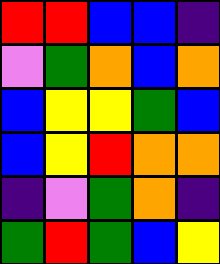[["red", "red", "blue", "blue", "indigo"], ["violet", "green", "orange", "blue", "orange"], ["blue", "yellow", "yellow", "green", "blue"], ["blue", "yellow", "red", "orange", "orange"], ["indigo", "violet", "green", "orange", "indigo"], ["green", "red", "green", "blue", "yellow"]]